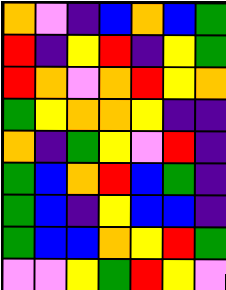[["orange", "violet", "indigo", "blue", "orange", "blue", "green"], ["red", "indigo", "yellow", "red", "indigo", "yellow", "green"], ["red", "orange", "violet", "orange", "red", "yellow", "orange"], ["green", "yellow", "orange", "orange", "yellow", "indigo", "indigo"], ["orange", "indigo", "green", "yellow", "violet", "red", "indigo"], ["green", "blue", "orange", "red", "blue", "green", "indigo"], ["green", "blue", "indigo", "yellow", "blue", "blue", "indigo"], ["green", "blue", "blue", "orange", "yellow", "red", "green"], ["violet", "violet", "yellow", "green", "red", "yellow", "violet"]]